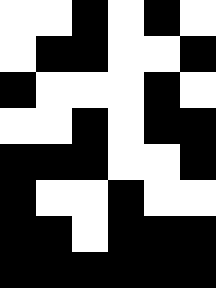[["white", "white", "black", "white", "black", "white"], ["white", "black", "black", "white", "white", "black"], ["black", "white", "white", "white", "black", "white"], ["white", "white", "black", "white", "black", "black"], ["black", "black", "black", "white", "white", "black"], ["black", "white", "white", "black", "white", "white"], ["black", "black", "white", "black", "black", "black"], ["black", "black", "black", "black", "black", "black"]]